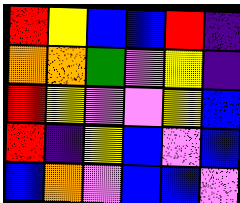[["red", "yellow", "blue", "blue", "red", "indigo"], ["orange", "orange", "green", "violet", "yellow", "indigo"], ["red", "yellow", "violet", "violet", "yellow", "blue"], ["red", "indigo", "yellow", "blue", "violet", "blue"], ["blue", "orange", "violet", "blue", "blue", "violet"]]